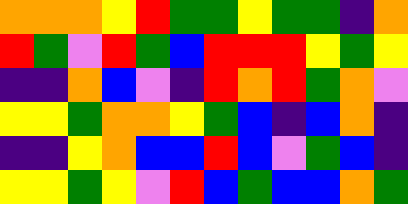[["orange", "orange", "orange", "yellow", "red", "green", "green", "yellow", "green", "green", "indigo", "orange"], ["red", "green", "violet", "red", "green", "blue", "red", "red", "red", "yellow", "green", "yellow"], ["indigo", "indigo", "orange", "blue", "violet", "indigo", "red", "orange", "red", "green", "orange", "violet"], ["yellow", "yellow", "green", "orange", "orange", "yellow", "green", "blue", "indigo", "blue", "orange", "indigo"], ["indigo", "indigo", "yellow", "orange", "blue", "blue", "red", "blue", "violet", "green", "blue", "indigo"], ["yellow", "yellow", "green", "yellow", "violet", "red", "blue", "green", "blue", "blue", "orange", "green"]]